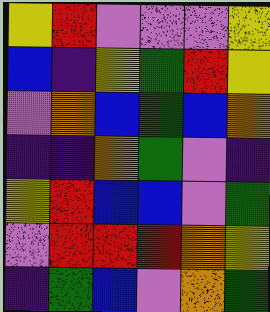[["yellow", "red", "violet", "violet", "violet", "yellow"], ["blue", "indigo", "yellow", "green", "red", "yellow"], ["violet", "orange", "blue", "green", "blue", "orange"], ["indigo", "indigo", "orange", "green", "violet", "indigo"], ["yellow", "red", "blue", "blue", "violet", "green"], ["violet", "red", "red", "red", "orange", "yellow"], ["indigo", "green", "blue", "violet", "orange", "green"]]